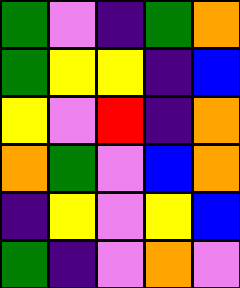[["green", "violet", "indigo", "green", "orange"], ["green", "yellow", "yellow", "indigo", "blue"], ["yellow", "violet", "red", "indigo", "orange"], ["orange", "green", "violet", "blue", "orange"], ["indigo", "yellow", "violet", "yellow", "blue"], ["green", "indigo", "violet", "orange", "violet"]]